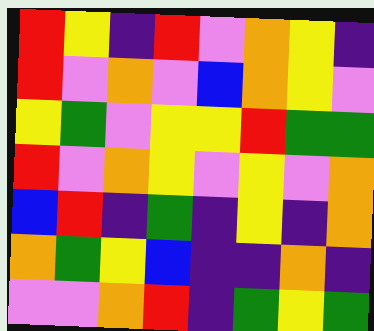[["red", "yellow", "indigo", "red", "violet", "orange", "yellow", "indigo"], ["red", "violet", "orange", "violet", "blue", "orange", "yellow", "violet"], ["yellow", "green", "violet", "yellow", "yellow", "red", "green", "green"], ["red", "violet", "orange", "yellow", "violet", "yellow", "violet", "orange"], ["blue", "red", "indigo", "green", "indigo", "yellow", "indigo", "orange"], ["orange", "green", "yellow", "blue", "indigo", "indigo", "orange", "indigo"], ["violet", "violet", "orange", "red", "indigo", "green", "yellow", "green"]]